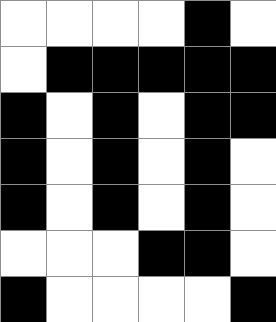[["white", "white", "white", "white", "black", "white"], ["white", "black", "black", "black", "black", "black"], ["black", "white", "black", "white", "black", "black"], ["black", "white", "black", "white", "black", "white"], ["black", "white", "black", "white", "black", "white"], ["white", "white", "white", "black", "black", "white"], ["black", "white", "white", "white", "white", "black"]]